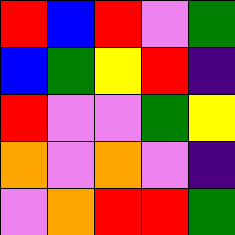[["red", "blue", "red", "violet", "green"], ["blue", "green", "yellow", "red", "indigo"], ["red", "violet", "violet", "green", "yellow"], ["orange", "violet", "orange", "violet", "indigo"], ["violet", "orange", "red", "red", "green"]]